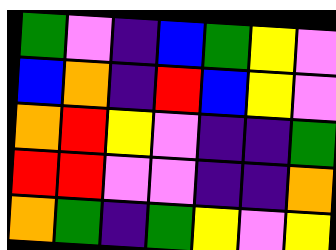[["green", "violet", "indigo", "blue", "green", "yellow", "violet"], ["blue", "orange", "indigo", "red", "blue", "yellow", "violet"], ["orange", "red", "yellow", "violet", "indigo", "indigo", "green"], ["red", "red", "violet", "violet", "indigo", "indigo", "orange"], ["orange", "green", "indigo", "green", "yellow", "violet", "yellow"]]